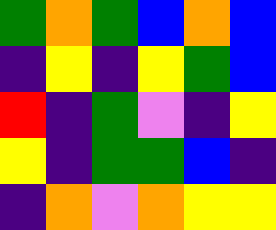[["green", "orange", "green", "blue", "orange", "blue"], ["indigo", "yellow", "indigo", "yellow", "green", "blue"], ["red", "indigo", "green", "violet", "indigo", "yellow"], ["yellow", "indigo", "green", "green", "blue", "indigo"], ["indigo", "orange", "violet", "orange", "yellow", "yellow"]]